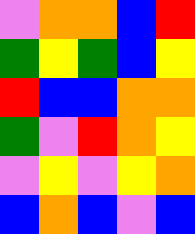[["violet", "orange", "orange", "blue", "red"], ["green", "yellow", "green", "blue", "yellow"], ["red", "blue", "blue", "orange", "orange"], ["green", "violet", "red", "orange", "yellow"], ["violet", "yellow", "violet", "yellow", "orange"], ["blue", "orange", "blue", "violet", "blue"]]